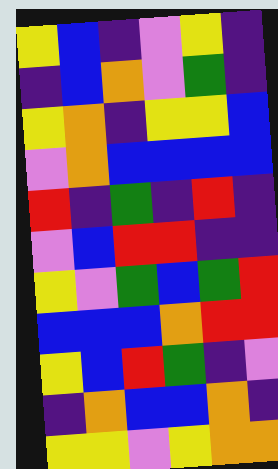[["yellow", "blue", "indigo", "violet", "yellow", "indigo"], ["indigo", "blue", "orange", "violet", "green", "indigo"], ["yellow", "orange", "indigo", "yellow", "yellow", "blue"], ["violet", "orange", "blue", "blue", "blue", "blue"], ["red", "indigo", "green", "indigo", "red", "indigo"], ["violet", "blue", "red", "red", "indigo", "indigo"], ["yellow", "violet", "green", "blue", "green", "red"], ["blue", "blue", "blue", "orange", "red", "red"], ["yellow", "blue", "red", "green", "indigo", "violet"], ["indigo", "orange", "blue", "blue", "orange", "indigo"], ["yellow", "yellow", "violet", "yellow", "orange", "orange"]]